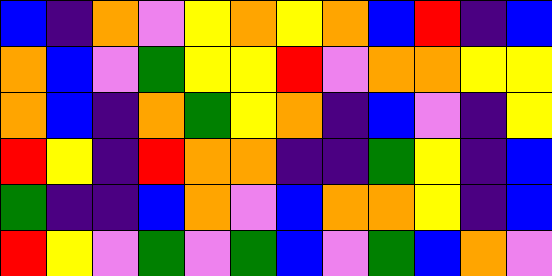[["blue", "indigo", "orange", "violet", "yellow", "orange", "yellow", "orange", "blue", "red", "indigo", "blue"], ["orange", "blue", "violet", "green", "yellow", "yellow", "red", "violet", "orange", "orange", "yellow", "yellow"], ["orange", "blue", "indigo", "orange", "green", "yellow", "orange", "indigo", "blue", "violet", "indigo", "yellow"], ["red", "yellow", "indigo", "red", "orange", "orange", "indigo", "indigo", "green", "yellow", "indigo", "blue"], ["green", "indigo", "indigo", "blue", "orange", "violet", "blue", "orange", "orange", "yellow", "indigo", "blue"], ["red", "yellow", "violet", "green", "violet", "green", "blue", "violet", "green", "blue", "orange", "violet"]]